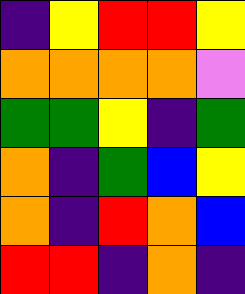[["indigo", "yellow", "red", "red", "yellow"], ["orange", "orange", "orange", "orange", "violet"], ["green", "green", "yellow", "indigo", "green"], ["orange", "indigo", "green", "blue", "yellow"], ["orange", "indigo", "red", "orange", "blue"], ["red", "red", "indigo", "orange", "indigo"]]